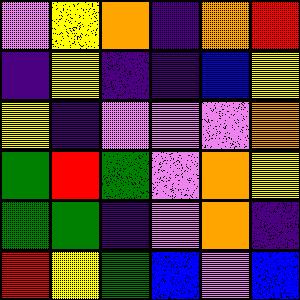[["violet", "yellow", "orange", "indigo", "orange", "red"], ["indigo", "yellow", "indigo", "indigo", "blue", "yellow"], ["yellow", "indigo", "violet", "violet", "violet", "orange"], ["green", "red", "green", "violet", "orange", "yellow"], ["green", "green", "indigo", "violet", "orange", "indigo"], ["red", "yellow", "green", "blue", "violet", "blue"]]